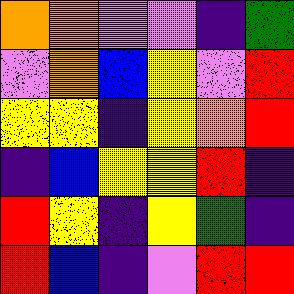[["orange", "orange", "violet", "violet", "indigo", "green"], ["violet", "orange", "blue", "yellow", "violet", "red"], ["yellow", "yellow", "indigo", "yellow", "orange", "red"], ["indigo", "blue", "yellow", "yellow", "red", "indigo"], ["red", "yellow", "indigo", "yellow", "green", "indigo"], ["red", "blue", "indigo", "violet", "red", "red"]]